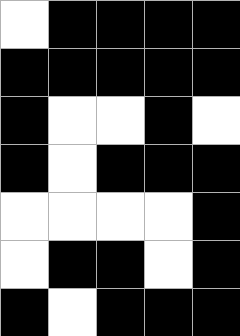[["white", "black", "black", "black", "black"], ["black", "black", "black", "black", "black"], ["black", "white", "white", "black", "white"], ["black", "white", "black", "black", "black"], ["white", "white", "white", "white", "black"], ["white", "black", "black", "white", "black"], ["black", "white", "black", "black", "black"]]